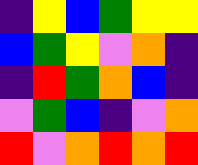[["indigo", "yellow", "blue", "green", "yellow", "yellow"], ["blue", "green", "yellow", "violet", "orange", "indigo"], ["indigo", "red", "green", "orange", "blue", "indigo"], ["violet", "green", "blue", "indigo", "violet", "orange"], ["red", "violet", "orange", "red", "orange", "red"]]